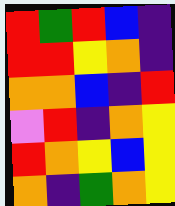[["red", "green", "red", "blue", "indigo"], ["red", "red", "yellow", "orange", "indigo"], ["orange", "orange", "blue", "indigo", "red"], ["violet", "red", "indigo", "orange", "yellow"], ["red", "orange", "yellow", "blue", "yellow"], ["orange", "indigo", "green", "orange", "yellow"]]